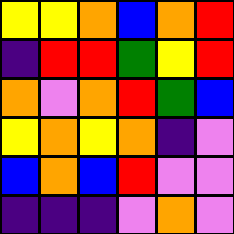[["yellow", "yellow", "orange", "blue", "orange", "red"], ["indigo", "red", "red", "green", "yellow", "red"], ["orange", "violet", "orange", "red", "green", "blue"], ["yellow", "orange", "yellow", "orange", "indigo", "violet"], ["blue", "orange", "blue", "red", "violet", "violet"], ["indigo", "indigo", "indigo", "violet", "orange", "violet"]]